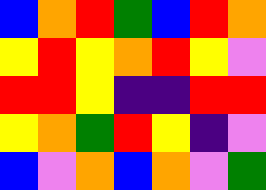[["blue", "orange", "red", "green", "blue", "red", "orange"], ["yellow", "red", "yellow", "orange", "red", "yellow", "violet"], ["red", "red", "yellow", "indigo", "indigo", "red", "red"], ["yellow", "orange", "green", "red", "yellow", "indigo", "violet"], ["blue", "violet", "orange", "blue", "orange", "violet", "green"]]